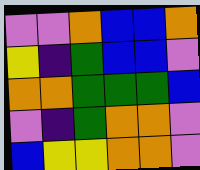[["violet", "violet", "orange", "blue", "blue", "orange"], ["yellow", "indigo", "green", "blue", "blue", "violet"], ["orange", "orange", "green", "green", "green", "blue"], ["violet", "indigo", "green", "orange", "orange", "violet"], ["blue", "yellow", "yellow", "orange", "orange", "violet"]]